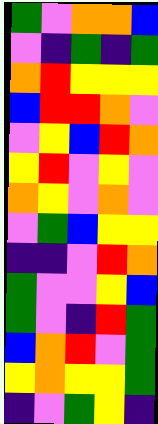[["green", "violet", "orange", "orange", "blue"], ["violet", "indigo", "green", "indigo", "green"], ["orange", "red", "yellow", "yellow", "yellow"], ["blue", "red", "red", "orange", "violet"], ["violet", "yellow", "blue", "red", "orange"], ["yellow", "red", "violet", "yellow", "violet"], ["orange", "yellow", "violet", "orange", "violet"], ["violet", "green", "blue", "yellow", "yellow"], ["indigo", "indigo", "violet", "red", "orange"], ["green", "violet", "violet", "yellow", "blue"], ["green", "violet", "indigo", "red", "green"], ["blue", "orange", "red", "violet", "green"], ["yellow", "orange", "yellow", "yellow", "green"], ["indigo", "violet", "green", "yellow", "indigo"]]